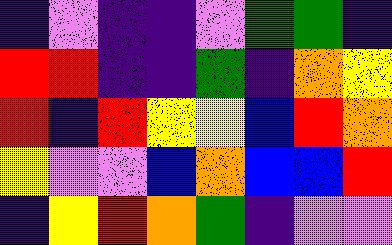[["indigo", "violet", "indigo", "indigo", "violet", "green", "green", "indigo"], ["red", "red", "indigo", "indigo", "green", "indigo", "orange", "yellow"], ["red", "indigo", "red", "yellow", "yellow", "blue", "red", "orange"], ["yellow", "violet", "violet", "blue", "orange", "blue", "blue", "red"], ["indigo", "yellow", "red", "orange", "green", "indigo", "violet", "violet"]]